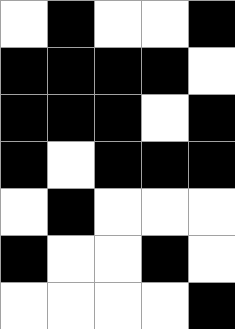[["white", "black", "white", "white", "black"], ["black", "black", "black", "black", "white"], ["black", "black", "black", "white", "black"], ["black", "white", "black", "black", "black"], ["white", "black", "white", "white", "white"], ["black", "white", "white", "black", "white"], ["white", "white", "white", "white", "black"]]